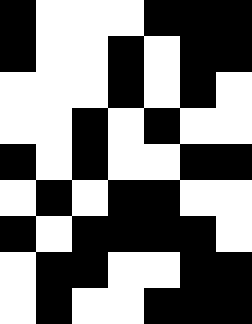[["black", "white", "white", "white", "black", "black", "black"], ["black", "white", "white", "black", "white", "black", "black"], ["white", "white", "white", "black", "white", "black", "white"], ["white", "white", "black", "white", "black", "white", "white"], ["black", "white", "black", "white", "white", "black", "black"], ["white", "black", "white", "black", "black", "white", "white"], ["black", "white", "black", "black", "black", "black", "white"], ["white", "black", "black", "white", "white", "black", "black"], ["white", "black", "white", "white", "black", "black", "black"]]